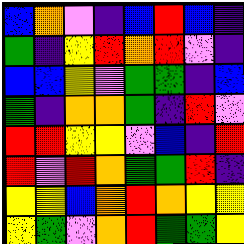[["blue", "orange", "violet", "indigo", "blue", "red", "blue", "indigo"], ["green", "indigo", "yellow", "red", "orange", "red", "violet", "indigo"], ["blue", "blue", "yellow", "violet", "green", "green", "indigo", "blue"], ["green", "indigo", "orange", "orange", "green", "indigo", "red", "violet"], ["red", "red", "yellow", "yellow", "violet", "blue", "indigo", "red"], ["red", "violet", "red", "orange", "green", "green", "red", "indigo"], ["yellow", "yellow", "blue", "orange", "red", "orange", "yellow", "yellow"], ["yellow", "green", "violet", "orange", "red", "green", "green", "yellow"]]